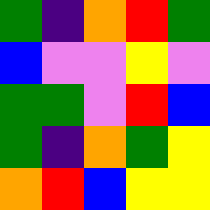[["green", "indigo", "orange", "red", "green"], ["blue", "violet", "violet", "yellow", "violet"], ["green", "green", "violet", "red", "blue"], ["green", "indigo", "orange", "green", "yellow"], ["orange", "red", "blue", "yellow", "yellow"]]